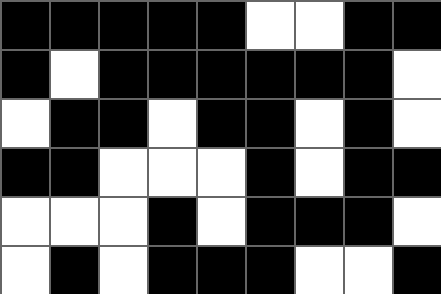[["black", "black", "black", "black", "black", "white", "white", "black", "black"], ["black", "white", "black", "black", "black", "black", "black", "black", "white"], ["white", "black", "black", "white", "black", "black", "white", "black", "white"], ["black", "black", "white", "white", "white", "black", "white", "black", "black"], ["white", "white", "white", "black", "white", "black", "black", "black", "white"], ["white", "black", "white", "black", "black", "black", "white", "white", "black"]]